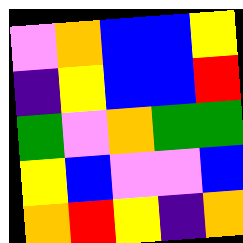[["violet", "orange", "blue", "blue", "yellow"], ["indigo", "yellow", "blue", "blue", "red"], ["green", "violet", "orange", "green", "green"], ["yellow", "blue", "violet", "violet", "blue"], ["orange", "red", "yellow", "indigo", "orange"]]